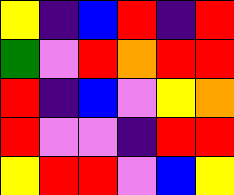[["yellow", "indigo", "blue", "red", "indigo", "red"], ["green", "violet", "red", "orange", "red", "red"], ["red", "indigo", "blue", "violet", "yellow", "orange"], ["red", "violet", "violet", "indigo", "red", "red"], ["yellow", "red", "red", "violet", "blue", "yellow"]]